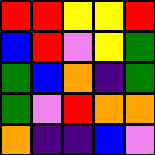[["red", "red", "yellow", "yellow", "red"], ["blue", "red", "violet", "yellow", "green"], ["green", "blue", "orange", "indigo", "green"], ["green", "violet", "red", "orange", "orange"], ["orange", "indigo", "indigo", "blue", "violet"]]